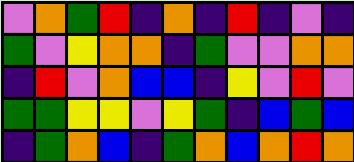[["violet", "orange", "green", "red", "indigo", "orange", "indigo", "red", "indigo", "violet", "indigo"], ["green", "violet", "yellow", "orange", "orange", "indigo", "green", "violet", "violet", "orange", "orange"], ["indigo", "red", "violet", "orange", "blue", "blue", "indigo", "yellow", "violet", "red", "violet"], ["green", "green", "yellow", "yellow", "violet", "yellow", "green", "indigo", "blue", "green", "blue"], ["indigo", "green", "orange", "blue", "indigo", "green", "orange", "blue", "orange", "red", "orange"]]